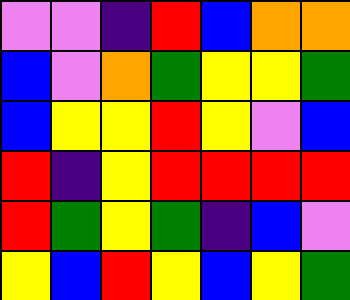[["violet", "violet", "indigo", "red", "blue", "orange", "orange"], ["blue", "violet", "orange", "green", "yellow", "yellow", "green"], ["blue", "yellow", "yellow", "red", "yellow", "violet", "blue"], ["red", "indigo", "yellow", "red", "red", "red", "red"], ["red", "green", "yellow", "green", "indigo", "blue", "violet"], ["yellow", "blue", "red", "yellow", "blue", "yellow", "green"]]